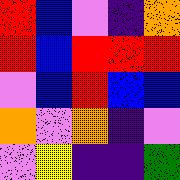[["red", "blue", "violet", "indigo", "orange"], ["red", "blue", "red", "red", "red"], ["violet", "blue", "red", "blue", "blue"], ["orange", "violet", "orange", "indigo", "violet"], ["violet", "yellow", "indigo", "indigo", "green"]]